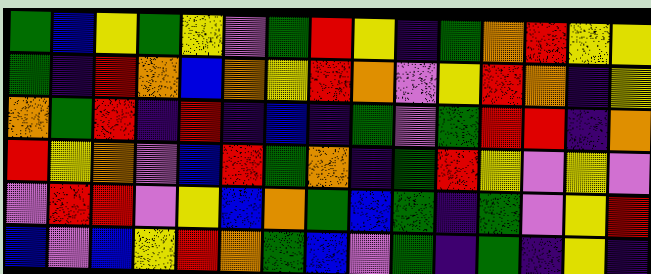[["green", "blue", "yellow", "green", "yellow", "violet", "green", "red", "yellow", "indigo", "green", "orange", "red", "yellow", "yellow"], ["green", "indigo", "red", "orange", "blue", "orange", "yellow", "red", "orange", "violet", "yellow", "red", "orange", "indigo", "yellow"], ["orange", "green", "red", "indigo", "red", "indigo", "blue", "indigo", "green", "violet", "green", "red", "red", "indigo", "orange"], ["red", "yellow", "orange", "violet", "blue", "red", "green", "orange", "indigo", "green", "red", "yellow", "violet", "yellow", "violet"], ["violet", "red", "red", "violet", "yellow", "blue", "orange", "green", "blue", "green", "indigo", "green", "violet", "yellow", "red"], ["blue", "violet", "blue", "yellow", "red", "orange", "green", "blue", "violet", "green", "indigo", "green", "indigo", "yellow", "indigo"]]